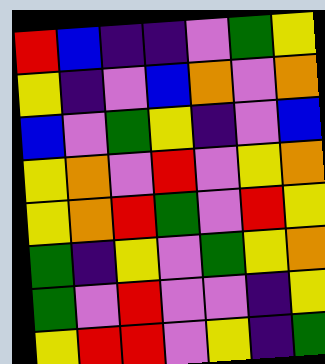[["red", "blue", "indigo", "indigo", "violet", "green", "yellow"], ["yellow", "indigo", "violet", "blue", "orange", "violet", "orange"], ["blue", "violet", "green", "yellow", "indigo", "violet", "blue"], ["yellow", "orange", "violet", "red", "violet", "yellow", "orange"], ["yellow", "orange", "red", "green", "violet", "red", "yellow"], ["green", "indigo", "yellow", "violet", "green", "yellow", "orange"], ["green", "violet", "red", "violet", "violet", "indigo", "yellow"], ["yellow", "red", "red", "violet", "yellow", "indigo", "green"]]